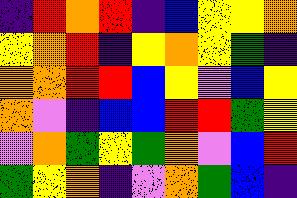[["indigo", "red", "orange", "red", "indigo", "blue", "yellow", "yellow", "orange"], ["yellow", "orange", "red", "indigo", "yellow", "orange", "yellow", "green", "indigo"], ["orange", "orange", "red", "red", "blue", "yellow", "violet", "blue", "yellow"], ["orange", "violet", "indigo", "blue", "blue", "red", "red", "green", "yellow"], ["violet", "orange", "green", "yellow", "green", "orange", "violet", "blue", "red"], ["green", "yellow", "orange", "indigo", "violet", "orange", "green", "blue", "indigo"]]